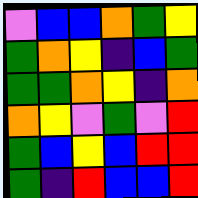[["violet", "blue", "blue", "orange", "green", "yellow"], ["green", "orange", "yellow", "indigo", "blue", "green"], ["green", "green", "orange", "yellow", "indigo", "orange"], ["orange", "yellow", "violet", "green", "violet", "red"], ["green", "blue", "yellow", "blue", "red", "red"], ["green", "indigo", "red", "blue", "blue", "red"]]